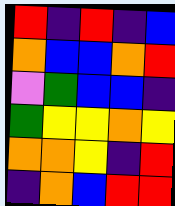[["red", "indigo", "red", "indigo", "blue"], ["orange", "blue", "blue", "orange", "red"], ["violet", "green", "blue", "blue", "indigo"], ["green", "yellow", "yellow", "orange", "yellow"], ["orange", "orange", "yellow", "indigo", "red"], ["indigo", "orange", "blue", "red", "red"]]